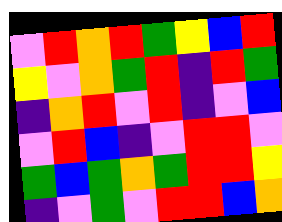[["violet", "red", "orange", "red", "green", "yellow", "blue", "red"], ["yellow", "violet", "orange", "green", "red", "indigo", "red", "green"], ["indigo", "orange", "red", "violet", "red", "indigo", "violet", "blue"], ["violet", "red", "blue", "indigo", "violet", "red", "red", "violet"], ["green", "blue", "green", "orange", "green", "red", "red", "yellow"], ["indigo", "violet", "green", "violet", "red", "red", "blue", "orange"]]